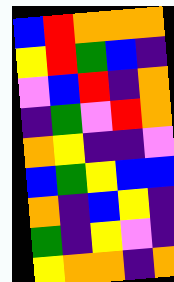[["blue", "red", "orange", "orange", "orange"], ["yellow", "red", "green", "blue", "indigo"], ["violet", "blue", "red", "indigo", "orange"], ["indigo", "green", "violet", "red", "orange"], ["orange", "yellow", "indigo", "indigo", "violet"], ["blue", "green", "yellow", "blue", "blue"], ["orange", "indigo", "blue", "yellow", "indigo"], ["green", "indigo", "yellow", "violet", "indigo"], ["yellow", "orange", "orange", "indigo", "orange"]]